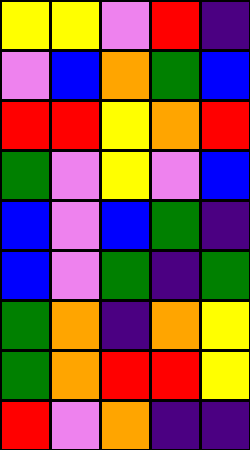[["yellow", "yellow", "violet", "red", "indigo"], ["violet", "blue", "orange", "green", "blue"], ["red", "red", "yellow", "orange", "red"], ["green", "violet", "yellow", "violet", "blue"], ["blue", "violet", "blue", "green", "indigo"], ["blue", "violet", "green", "indigo", "green"], ["green", "orange", "indigo", "orange", "yellow"], ["green", "orange", "red", "red", "yellow"], ["red", "violet", "orange", "indigo", "indigo"]]